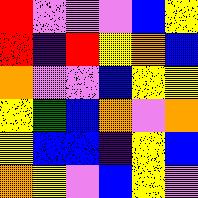[["red", "violet", "violet", "violet", "blue", "yellow"], ["red", "indigo", "red", "yellow", "orange", "blue"], ["orange", "violet", "violet", "blue", "yellow", "yellow"], ["yellow", "green", "blue", "orange", "violet", "orange"], ["yellow", "blue", "blue", "indigo", "yellow", "blue"], ["orange", "yellow", "violet", "blue", "yellow", "violet"]]